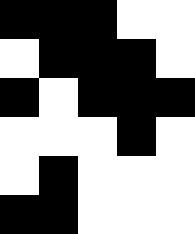[["black", "black", "black", "white", "white"], ["white", "black", "black", "black", "white"], ["black", "white", "black", "black", "black"], ["white", "white", "white", "black", "white"], ["white", "black", "white", "white", "white"], ["black", "black", "white", "white", "white"]]